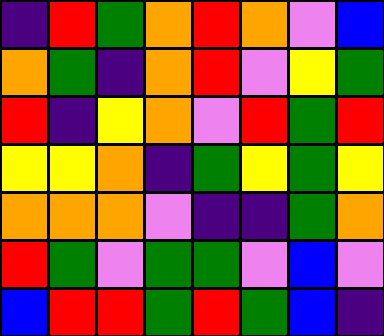[["indigo", "red", "green", "orange", "red", "orange", "violet", "blue"], ["orange", "green", "indigo", "orange", "red", "violet", "yellow", "green"], ["red", "indigo", "yellow", "orange", "violet", "red", "green", "red"], ["yellow", "yellow", "orange", "indigo", "green", "yellow", "green", "yellow"], ["orange", "orange", "orange", "violet", "indigo", "indigo", "green", "orange"], ["red", "green", "violet", "green", "green", "violet", "blue", "violet"], ["blue", "red", "red", "green", "red", "green", "blue", "indigo"]]